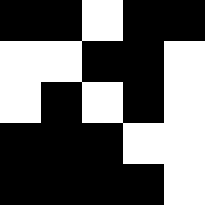[["black", "black", "white", "black", "black"], ["white", "white", "black", "black", "white"], ["white", "black", "white", "black", "white"], ["black", "black", "black", "white", "white"], ["black", "black", "black", "black", "white"]]